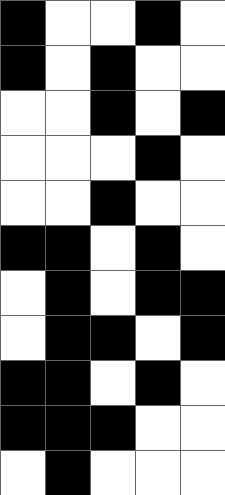[["black", "white", "white", "black", "white"], ["black", "white", "black", "white", "white"], ["white", "white", "black", "white", "black"], ["white", "white", "white", "black", "white"], ["white", "white", "black", "white", "white"], ["black", "black", "white", "black", "white"], ["white", "black", "white", "black", "black"], ["white", "black", "black", "white", "black"], ["black", "black", "white", "black", "white"], ["black", "black", "black", "white", "white"], ["white", "black", "white", "white", "white"]]